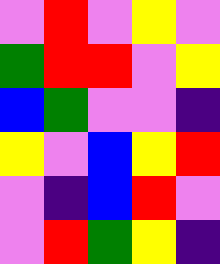[["violet", "red", "violet", "yellow", "violet"], ["green", "red", "red", "violet", "yellow"], ["blue", "green", "violet", "violet", "indigo"], ["yellow", "violet", "blue", "yellow", "red"], ["violet", "indigo", "blue", "red", "violet"], ["violet", "red", "green", "yellow", "indigo"]]